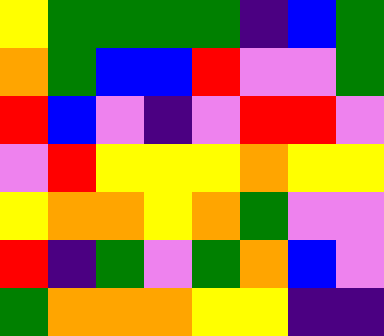[["yellow", "green", "green", "green", "green", "indigo", "blue", "green"], ["orange", "green", "blue", "blue", "red", "violet", "violet", "green"], ["red", "blue", "violet", "indigo", "violet", "red", "red", "violet"], ["violet", "red", "yellow", "yellow", "yellow", "orange", "yellow", "yellow"], ["yellow", "orange", "orange", "yellow", "orange", "green", "violet", "violet"], ["red", "indigo", "green", "violet", "green", "orange", "blue", "violet"], ["green", "orange", "orange", "orange", "yellow", "yellow", "indigo", "indigo"]]